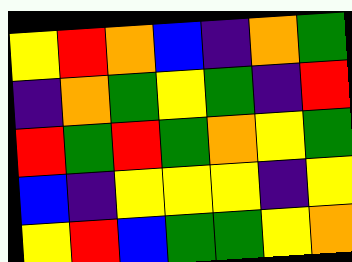[["yellow", "red", "orange", "blue", "indigo", "orange", "green"], ["indigo", "orange", "green", "yellow", "green", "indigo", "red"], ["red", "green", "red", "green", "orange", "yellow", "green"], ["blue", "indigo", "yellow", "yellow", "yellow", "indigo", "yellow"], ["yellow", "red", "blue", "green", "green", "yellow", "orange"]]